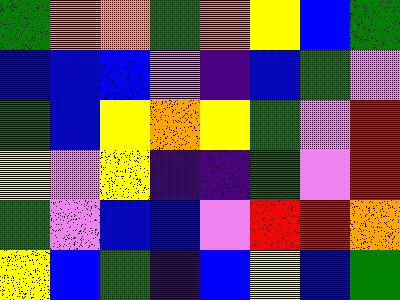[["green", "orange", "orange", "green", "orange", "yellow", "blue", "green"], ["blue", "blue", "blue", "violet", "indigo", "blue", "green", "violet"], ["green", "blue", "yellow", "orange", "yellow", "green", "violet", "red"], ["yellow", "violet", "yellow", "indigo", "indigo", "green", "violet", "red"], ["green", "violet", "blue", "blue", "violet", "red", "red", "orange"], ["yellow", "blue", "green", "indigo", "blue", "yellow", "blue", "green"]]